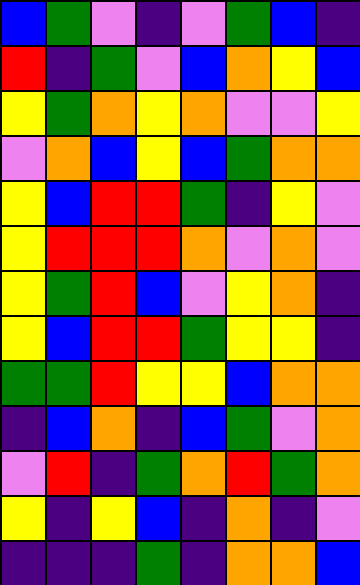[["blue", "green", "violet", "indigo", "violet", "green", "blue", "indigo"], ["red", "indigo", "green", "violet", "blue", "orange", "yellow", "blue"], ["yellow", "green", "orange", "yellow", "orange", "violet", "violet", "yellow"], ["violet", "orange", "blue", "yellow", "blue", "green", "orange", "orange"], ["yellow", "blue", "red", "red", "green", "indigo", "yellow", "violet"], ["yellow", "red", "red", "red", "orange", "violet", "orange", "violet"], ["yellow", "green", "red", "blue", "violet", "yellow", "orange", "indigo"], ["yellow", "blue", "red", "red", "green", "yellow", "yellow", "indigo"], ["green", "green", "red", "yellow", "yellow", "blue", "orange", "orange"], ["indigo", "blue", "orange", "indigo", "blue", "green", "violet", "orange"], ["violet", "red", "indigo", "green", "orange", "red", "green", "orange"], ["yellow", "indigo", "yellow", "blue", "indigo", "orange", "indigo", "violet"], ["indigo", "indigo", "indigo", "green", "indigo", "orange", "orange", "blue"]]